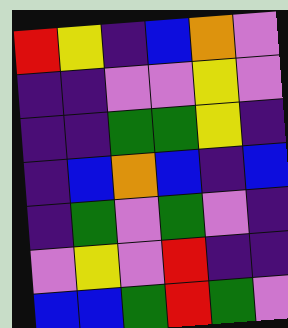[["red", "yellow", "indigo", "blue", "orange", "violet"], ["indigo", "indigo", "violet", "violet", "yellow", "violet"], ["indigo", "indigo", "green", "green", "yellow", "indigo"], ["indigo", "blue", "orange", "blue", "indigo", "blue"], ["indigo", "green", "violet", "green", "violet", "indigo"], ["violet", "yellow", "violet", "red", "indigo", "indigo"], ["blue", "blue", "green", "red", "green", "violet"]]